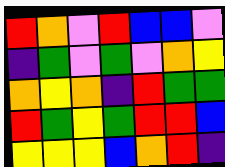[["red", "orange", "violet", "red", "blue", "blue", "violet"], ["indigo", "green", "violet", "green", "violet", "orange", "yellow"], ["orange", "yellow", "orange", "indigo", "red", "green", "green"], ["red", "green", "yellow", "green", "red", "red", "blue"], ["yellow", "yellow", "yellow", "blue", "orange", "red", "indigo"]]